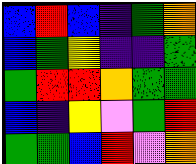[["blue", "red", "blue", "indigo", "green", "orange"], ["blue", "green", "yellow", "indigo", "indigo", "green"], ["green", "red", "red", "orange", "green", "green"], ["blue", "indigo", "yellow", "violet", "green", "red"], ["green", "green", "blue", "red", "violet", "orange"]]